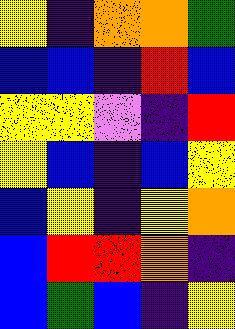[["yellow", "indigo", "orange", "orange", "green"], ["blue", "blue", "indigo", "red", "blue"], ["yellow", "yellow", "violet", "indigo", "red"], ["yellow", "blue", "indigo", "blue", "yellow"], ["blue", "yellow", "indigo", "yellow", "orange"], ["blue", "red", "red", "orange", "indigo"], ["blue", "green", "blue", "indigo", "yellow"]]